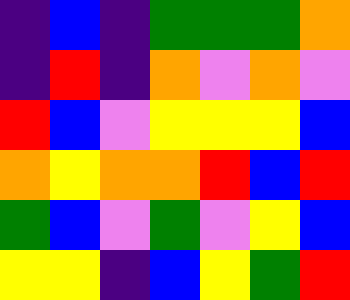[["indigo", "blue", "indigo", "green", "green", "green", "orange"], ["indigo", "red", "indigo", "orange", "violet", "orange", "violet"], ["red", "blue", "violet", "yellow", "yellow", "yellow", "blue"], ["orange", "yellow", "orange", "orange", "red", "blue", "red"], ["green", "blue", "violet", "green", "violet", "yellow", "blue"], ["yellow", "yellow", "indigo", "blue", "yellow", "green", "red"]]